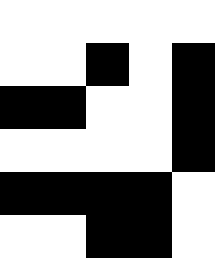[["white", "white", "white", "white", "white"], ["white", "white", "black", "white", "black"], ["black", "black", "white", "white", "black"], ["white", "white", "white", "white", "black"], ["black", "black", "black", "black", "white"], ["white", "white", "black", "black", "white"]]